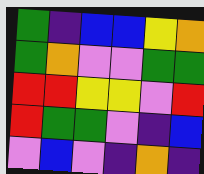[["green", "indigo", "blue", "blue", "yellow", "orange"], ["green", "orange", "violet", "violet", "green", "green"], ["red", "red", "yellow", "yellow", "violet", "red"], ["red", "green", "green", "violet", "indigo", "blue"], ["violet", "blue", "violet", "indigo", "orange", "indigo"]]